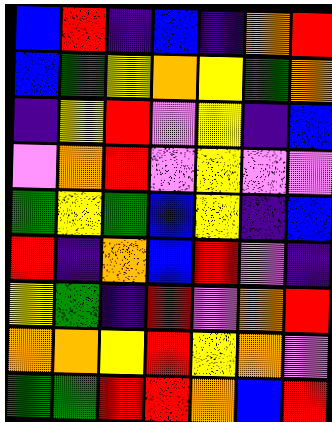[["blue", "red", "indigo", "blue", "indigo", "orange", "red"], ["blue", "green", "yellow", "orange", "yellow", "green", "orange"], ["indigo", "yellow", "red", "violet", "yellow", "indigo", "blue"], ["violet", "orange", "red", "violet", "yellow", "violet", "violet"], ["green", "yellow", "green", "blue", "yellow", "indigo", "blue"], ["red", "indigo", "orange", "blue", "red", "violet", "indigo"], ["yellow", "green", "indigo", "red", "violet", "orange", "red"], ["orange", "orange", "yellow", "red", "yellow", "orange", "violet"], ["green", "green", "red", "red", "orange", "blue", "red"]]